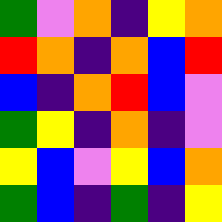[["green", "violet", "orange", "indigo", "yellow", "orange"], ["red", "orange", "indigo", "orange", "blue", "red"], ["blue", "indigo", "orange", "red", "blue", "violet"], ["green", "yellow", "indigo", "orange", "indigo", "violet"], ["yellow", "blue", "violet", "yellow", "blue", "orange"], ["green", "blue", "indigo", "green", "indigo", "yellow"]]